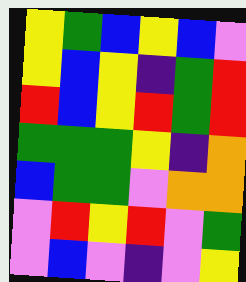[["yellow", "green", "blue", "yellow", "blue", "violet"], ["yellow", "blue", "yellow", "indigo", "green", "red"], ["red", "blue", "yellow", "red", "green", "red"], ["green", "green", "green", "yellow", "indigo", "orange"], ["blue", "green", "green", "violet", "orange", "orange"], ["violet", "red", "yellow", "red", "violet", "green"], ["violet", "blue", "violet", "indigo", "violet", "yellow"]]